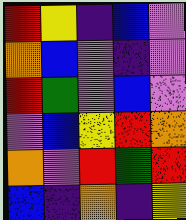[["red", "yellow", "indigo", "blue", "violet"], ["orange", "blue", "violet", "indigo", "violet"], ["red", "green", "violet", "blue", "violet"], ["violet", "blue", "yellow", "red", "orange"], ["orange", "violet", "red", "green", "red"], ["blue", "indigo", "orange", "indigo", "yellow"]]